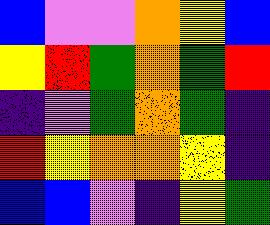[["blue", "violet", "violet", "orange", "yellow", "blue"], ["yellow", "red", "green", "orange", "green", "red"], ["indigo", "violet", "green", "orange", "green", "indigo"], ["red", "yellow", "orange", "orange", "yellow", "indigo"], ["blue", "blue", "violet", "indigo", "yellow", "green"]]